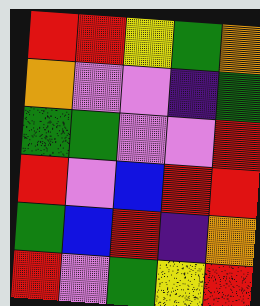[["red", "red", "yellow", "green", "orange"], ["orange", "violet", "violet", "indigo", "green"], ["green", "green", "violet", "violet", "red"], ["red", "violet", "blue", "red", "red"], ["green", "blue", "red", "indigo", "orange"], ["red", "violet", "green", "yellow", "red"]]